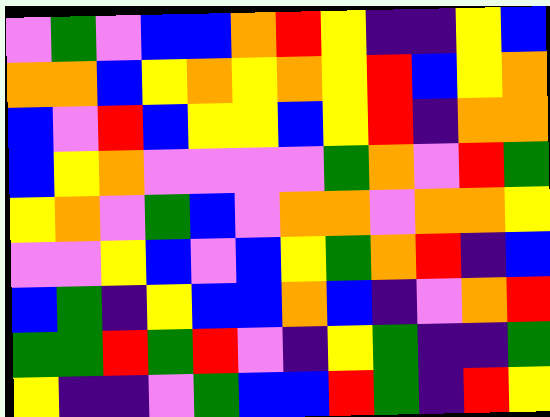[["violet", "green", "violet", "blue", "blue", "orange", "red", "yellow", "indigo", "indigo", "yellow", "blue"], ["orange", "orange", "blue", "yellow", "orange", "yellow", "orange", "yellow", "red", "blue", "yellow", "orange"], ["blue", "violet", "red", "blue", "yellow", "yellow", "blue", "yellow", "red", "indigo", "orange", "orange"], ["blue", "yellow", "orange", "violet", "violet", "violet", "violet", "green", "orange", "violet", "red", "green"], ["yellow", "orange", "violet", "green", "blue", "violet", "orange", "orange", "violet", "orange", "orange", "yellow"], ["violet", "violet", "yellow", "blue", "violet", "blue", "yellow", "green", "orange", "red", "indigo", "blue"], ["blue", "green", "indigo", "yellow", "blue", "blue", "orange", "blue", "indigo", "violet", "orange", "red"], ["green", "green", "red", "green", "red", "violet", "indigo", "yellow", "green", "indigo", "indigo", "green"], ["yellow", "indigo", "indigo", "violet", "green", "blue", "blue", "red", "green", "indigo", "red", "yellow"]]